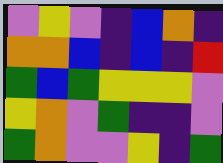[["violet", "yellow", "violet", "indigo", "blue", "orange", "indigo"], ["orange", "orange", "blue", "indigo", "blue", "indigo", "red"], ["green", "blue", "green", "yellow", "yellow", "yellow", "violet"], ["yellow", "orange", "violet", "green", "indigo", "indigo", "violet"], ["green", "orange", "violet", "violet", "yellow", "indigo", "green"]]